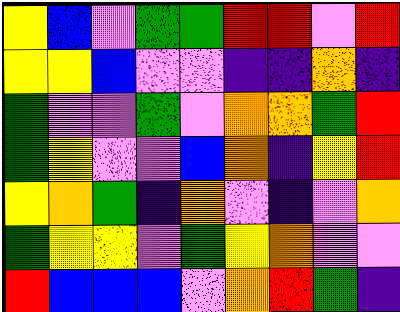[["yellow", "blue", "violet", "green", "green", "red", "red", "violet", "red"], ["yellow", "yellow", "blue", "violet", "violet", "indigo", "indigo", "orange", "indigo"], ["green", "violet", "violet", "green", "violet", "orange", "orange", "green", "red"], ["green", "yellow", "violet", "violet", "blue", "orange", "indigo", "yellow", "red"], ["yellow", "orange", "green", "indigo", "orange", "violet", "indigo", "violet", "orange"], ["green", "yellow", "yellow", "violet", "green", "yellow", "orange", "violet", "violet"], ["red", "blue", "blue", "blue", "violet", "orange", "red", "green", "indigo"]]